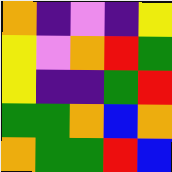[["orange", "indigo", "violet", "indigo", "yellow"], ["yellow", "violet", "orange", "red", "green"], ["yellow", "indigo", "indigo", "green", "red"], ["green", "green", "orange", "blue", "orange"], ["orange", "green", "green", "red", "blue"]]